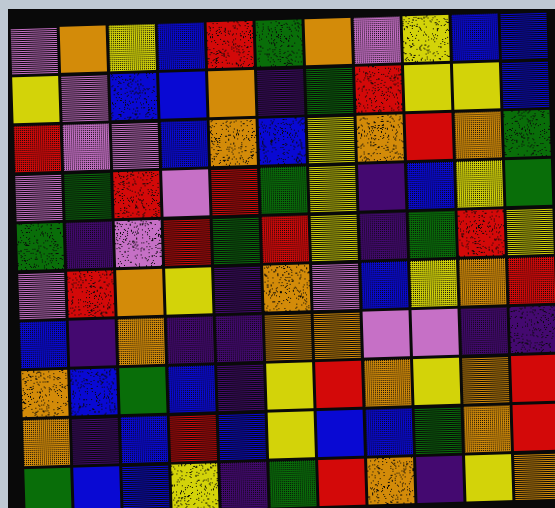[["violet", "orange", "yellow", "blue", "red", "green", "orange", "violet", "yellow", "blue", "blue"], ["yellow", "violet", "blue", "blue", "orange", "indigo", "green", "red", "yellow", "yellow", "blue"], ["red", "violet", "violet", "blue", "orange", "blue", "yellow", "orange", "red", "orange", "green"], ["violet", "green", "red", "violet", "red", "green", "yellow", "indigo", "blue", "yellow", "green"], ["green", "indigo", "violet", "red", "green", "red", "yellow", "indigo", "green", "red", "yellow"], ["violet", "red", "orange", "yellow", "indigo", "orange", "violet", "blue", "yellow", "orange", "red"], ["blue", "indigo", "orange", "indigo", "indigo", "orange", "orange", "violet", "violet", "indigo", "indigo"], ["orange", "blue", "green", "blue", "indigo", "yellow", "red", "orange", "yellow", "orange", "red"], ["orange", "indigo", "blue", "red", "blue", "yellow", "blue", "blue", "green", "orange", "red"], ["green", "blue", "blue", "yellow", "indigo", "green", "red", "orange", "indigo", "yellow", "orange"]]